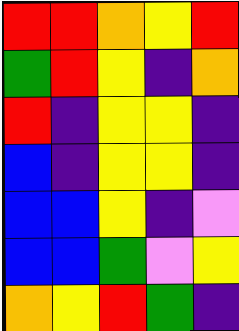[["red", "red", "orange", "yellow", "red"], ["green", "red", "yellow", "indigo", "orange"], ["red", "indigo", "yellow", "yellow", "indigo"], ["blue", "indigo", "yellow", "yellow", "indigo"], ["blue", "blue", "yellow", "indigo", "violet"], ["blue", "blue", "green", "violet", "yellow"], ["orange", "yellow", "red", "green", "indigo"]]